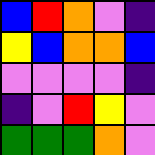[["blue", "red", "orange", "violet", "indigo"], ["yellow", "blue", "orange", "orange", "blue"], ["violet", "violet", "violet", "violet", "indigo"], ["indigo", "violet", "red", "yellow", "violet"], ["green", "green", "green", "orange", "violet"]]